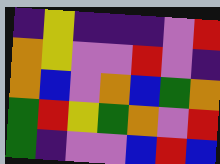[["indigo", "yellow", "indigo", "indigo", "indigo", "violet", "red"], ["orange", "yellow", "violet", "violet", "red", "violet", "indigo"], ["orange", "blue", "violet", "orange", "blue", "green", "orange"], ["green", "red", "yellow", "green", "orange", "violet", "red"], ["green", "indigo", "violet", "violet", "blue", "red", "blue"]]